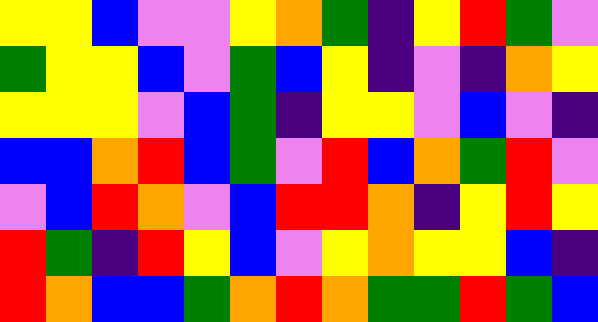[["yellow", "yellow", "blue", "violet", "violet", "yellow", "orange", "green", "indigo", "yellow", "red", "green", "violet"], ["green", "yellow", "yellow", "blue", "violet", "green", "blue", "yellow", "indigo", "violet", "indigo", "orange", "yellow"], ["yellow", "yellow", "yellow", "violet", "blue", "green", "indigo", "yellow", "yellow", "violet", "blue", "violet", "indigo"], ["blue", "blue", "orange", "red", "blue", "green", "violet", "red", "blue", "orange", "green", "red", "violet"], ["violet", "blue", "red", "orange", "violet", "blue", "red", "red", "orange", "indigo", "yellow", "red", "yellow"], ["red", "green", "indigo", "red", "yellow", "blue", "violet", "yellow", "orange", "yellow", "yellow", "blue", "indigo"], ["red", "orange", "blue", "blue", "green", "orange", "red", "orange", "green", "green", "red", "green", "blue"]]